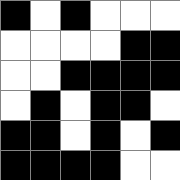[["black", "white", "black", "white", "white", "white"], ["white", "white", "white", "white", "black", "black"], ["white", "white", "black", "black", "black", "black"], ["white", "black", "white", "black", "black", "white"], ["black", "black", "white", "black", "white", "black"], ["black", "black", "black", "black", "white", "white"]]